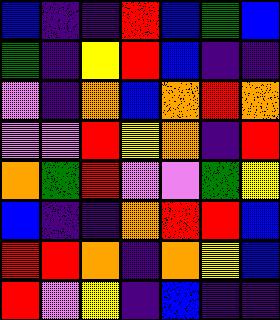[["blue", "indigo", "indigo", "red", "blue", "green", "blue"], ["green", "indigo", "yellow", "red", "blue", "indigo", "indigo"], ["violet", "indigo", "orange", "blue", "orange", "red", "orange"], ["violet", "violet", "red", "yellow", "orange", "indigo", "red"], ["orange", "green", "red", "violet", "violet", "green", "yellow"], ["blue", "indigo", "indigo", "orange", "red", "red", "blue"], ["red", "red", "orange", "indigo", "orange", "yellow", "blue"], ["red", "violet", "yellow", "indigo", "blue", "indigo", "indigo"]]